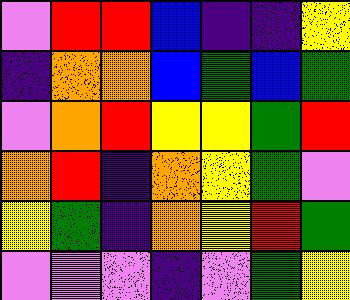[["violet", "red", "red", "blue", "indigo", "indigo", "yellow"], ["indigo", "orange", "orange", "blue", "green", "blue", "green"], ["violet", "orange", "red", "yellow", "yellow", "green", "red"], ["orange", "red", "indigo", "orange", "yellow", "green", "violet"], ["yellow", "green", "indigo", "orange", "yellow", "red", "green"], ["violet", "violet", "violet", "indigo", "violet", "green", "yellow"]]